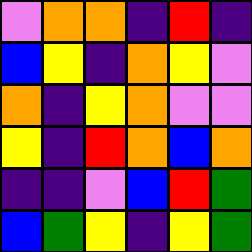[["violet", "orange", "orange", "indigo", "red", "indigo"], ["blue", "yellow", "indigo", "orange", "yellow", "violet"], ["orange", "indigo", "yellow", "orange", "violet", "violet"], ["yellow", "indigo", "red", "orange", "blue", "orange"], ["indigo", "indigo", "violet", "blue", "red", "green"], ["blue", "green", "yellow", "indigo", "yellow", "green"]]